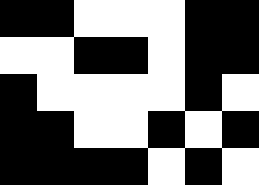[["black", "black", "white", "white", "white", "black", "black"], ["white", "white", "black", "black", "white", "black", "black"], ["black", "white", "white", "white", "white", "black", "white"], ["black", "black", "white", "white", "black", "white", "black"], ["black", "black", "black", "black", "white", "black", "white"]]